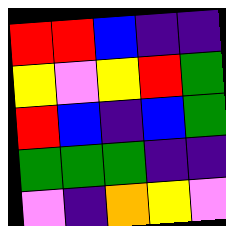[["red", "red", "blue", "indigo", "indigo"], ["yellow", "violet", "yellow", "red", "green"], ["red", "blue", "indigo", "blue", "green"], ["green", "green", "green", "indigo", "indigo"], ["violet", "indigo", "orange", "yellow", "violet"]]